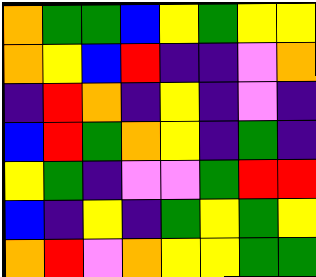[["orange", "green", "green", "blue", "yellow", "green", "yellow", "yellow"], ["orange", "yellow", "blue", "red", "indigo", "indigo", "violet", "orange"], ["indigo", "red", "orange", "indigo", "yellow", "indigo", "violet", "indigo"], ["blue", "red", "green", "orange", "yellow", "indigo", "green", "indigo"], ["yellow", "green", "indigo", "violet", "violet", "green", "red", "red"], ["blue", "indigo", "yellow", "indigo", "green", "yellow", "green", "yellow"], ["orange", "red", "violet", "orange", "yellow", "yellow", "green", "green"]]